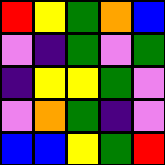[["red", "yellow", "green", "orange", "blue"], ["violet", "indigo", "green", "violet", "green"], ["indigo", "yellow", "yellow", "green", "violet"], ["violet", "orange", "green", "indigo", "violet"], ["blue", "blue", "yellow", "green", "red"]]